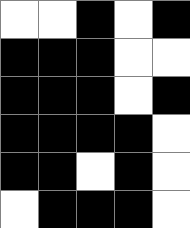[["white", "white", "black", "white", "black"], ["black", "black", "black", "white", "white"], ["black", "black", "black", "white", "black"], ["black", "black", "black", "black", "white"], ["black", "black", "white", "black", "white"], ["white", "black", "black", "black", "white"]]